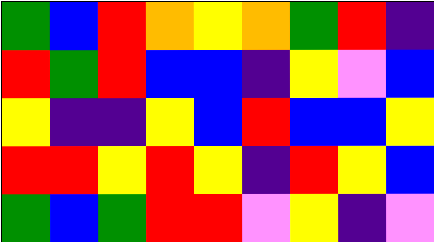[["green", "blue", "red", "orange", "yellow", "orange", "green", "red", "indigo"], ["red", "green", "red", "blue", "blue", "indigo", "yellow", "violet", "blue"], ["yellow", "indigo", "indigo", "yellow", "blue", "red", "blue", "blue", "yellow"], ["red", "red", "yellow", "red", "yellow", "indigo", "red", "yellow", "blue"], ["green", "blue", "green", "red", "red", "violet", "yellow", "indigo", "violet"]]